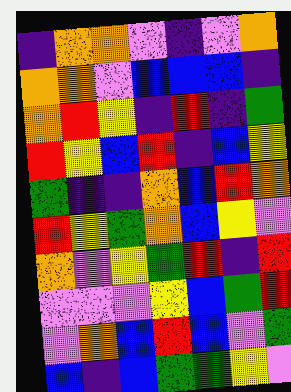[["indigo", "orange", "orange", "violet", "indigo", "violet", "orange"], ["orange", "orange", "violet", "blue", "blue", "blue", "indigo"], ["orange", "red", "yellow", "indigo", "red", "indigo", "green"], ["red", "yellow", "blue", "red", "indigo", "blue", "yellow"], ["green", "indigo", "indigo", "orange", "blue", "red", "orange"], ["red", "yellow", "green", "orange", "blue", "yellow", "violet"], ["orange", "violet", "yellow", "green", "red", "indigo", "red"], ["violet", "violet", "violet", "yellow", "blue", "green", "red"], ["violet", "orange", "blue", "red", "blue", "violet", "green"], ["blue", "indigo", "blue", "green", "green", "yellow", "violet"]]